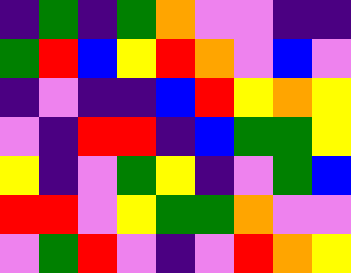[["indigo", "green", "indigo", "green", "orange", "violet", "violet", "indigo", "indigo"], ["green", "red", "blue", "yellow", "red", "orange", "violet", "blue", "violet"], ["indigo", "violet", "indigo", "indigo", "blue", "red", "yellow", "orange", "yellow"], ["violet", "indigo", "red", "red", "indigo", "blue", "green", "green", "yellow"], ["yellow", "indigo", "violet", "green", "yellow", "indigo", "violet", "green", "blue"], ["red", "red", "violet", "yellow", "green", "green", "orange", "violet", "violet"], ["violet", "green", "red", "violet", "indigo", "violet", "red", "orange", "yellow"]]